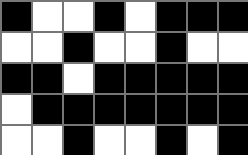[["black", "white", "white", "black", "white", "black", "black", "black"], ["white", "white", "black", "white", "white", "black", "white", "white"], ["black", "black", "white", "black", "black", "black", "black", "black"], ["white", "black", "black", "black", "black", "black", "black", "black"], ["white", "white", "black", "white", "white", "black", "white", "black"]]